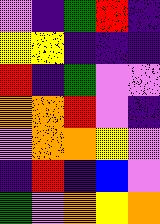[["violet", "indigo", "green", "red", "indigo"], ["yellow", "yellow", "indigo", "indigo", "indigo"], ["red", "indigo", "green", "violet", "violet"], ["orange", "orange", "red", "violet", "indigo"], ["violet", "orange", "orange", "yellow", "violet"], ["indigo", "red", "indigo", "blue", "violet"], ["green", "violet", "orange", "yellow", "orange"]]